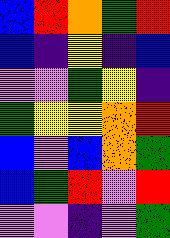[["blue", "red", "orange", "green", "red"], ["blue", "indigo", "yellow", "indigo", "blue"], ["violet", "violet", "green", "yellow", "indigo"], ["green", "yellow", "yellow", "orange", "red"], ["blue", "violet", "blue", "orange", "green"], ["blue", "green", "red", "violet", "red"], ["violet", "violet", "indigo", "violet", "green"]]